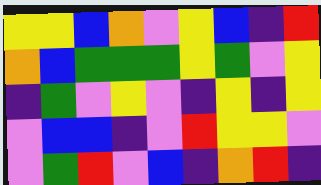[["yellow", "yellow", "blue", "orange", "violet", "yellow", "blue", "indigo", "red"], ["orange", "blue", "green", "green", "green", "yellow", "green", "violet", "yellow"], ["indigo", "green", "violet", "yellow", "violet", "indigo", "yellow", "indigo", "yellow"], ["violet", "blue", "blue", "indigo", "violet", "red", "yellow", "yellow", "violet"], ["violet", "green", "red", "violet", "blue", "indigo", "orange", "red", "indigo"]]